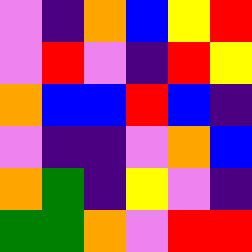[["violet", "indigo", "orange", "blue", "yellow", "red"], ["violet", "red", "violet", "indigo", "red", "yellow"], ["orange", "blue", "blue", "red", "blue", "indigo"], ["violet", "indigo", "indigo", "violet", "orange", "blue"], ["orange", "green", "indigo", "yellow", "violet", "indigo"], ["green", "green", "orange", "violet", "red", "red"]]